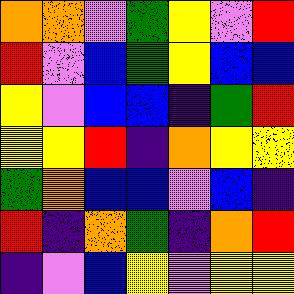[["orange", "orange", "violet", "green", "yellow", "violet", "red"], ["red", "violet", "blue", "green", "yellow", "blue", "blue"], ["yellow", "violet", "blue", "blue", "indigo", "green", "red"], ["yellow", "yellow", "red", "indigo", "orange", "yellow", "yellow"], ["green", "orange", "blue", "blue", "violet", "blue", "indigo"], ["red", "indigo", "orange", "green", "indigo", "orange", "red"], ["indigo", "violet", "blue", "yellow", "violet", "yellow", "yellow"]]